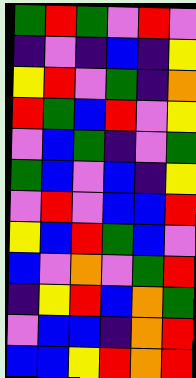[["green", "red", "green", "violet", "red", "violet"], ["indigo", "violet", "indigo", "blue", "indigo", "yellow"], ["yellow", "red", "violet", "green", "indigo", "orange"], ["red", "green", "blue", "red", "violet", "yellow"], ["violet", "blue", "green", "indigo", "violet", "green"], ["green", "blue", "violet", "blue", "indigo", "yellow"], ["violet", "red", "violet", "blue", "blue", "red"], ["yellow", "blue", "red", "green", "blue", "violet"], ["blue", "violet", "orange", "violet", "green", "red"], ["indigo", "yellow", "red", "blue", "orange", "green"], ["violet", "blue", "blue", "indigo", "orange", "red"], ["blue", "blue", "yellow", "red", "orange", "red"]]